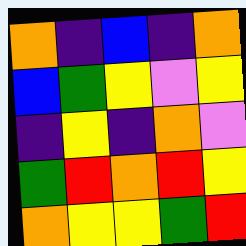[["orange", "indigo", "blue", "indigo", "orange"], ["blue", "green", "yellow", "violet", "yellow"], ["indigo", "yellow", "indigo", "orange", "violet"], ["green", "red", "orange", "red", "yellow"], ["orange", "yellow", "yellow", "green", "red"]]